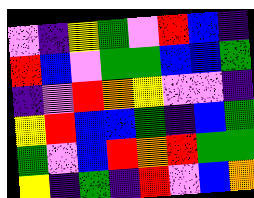[["violet", "indigo", "yellow", "green", "violet", "red", "blue", "indigo"], ["red", "blue", "violet", "green", "green", "blue", "blue", "green"], ["indigo", "violet", "red", "orange", "yellow", "violet", "violet", "indigo"], ["yellow", "red", "blue", "blue", "green", "indigo", "blue", "green"], ["green", "violet", "blue", "red", "orange", "red", "green", "green"], ["yellow", "indigo", "green", "indigo", "red", "violet", "blue", "orange"]]